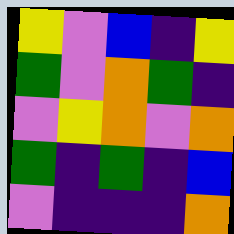[["yellow", "violet", "blue", "indigo", "yellow"], ["green", "violet", "orange", "green", "indigo"], ["violet", "yellow", "orange", "violet", "orange"], ["green", "indigo", "green", "indigo", "blue"], ["violet", "indigo", "indigo", "indigo", "orange"]]